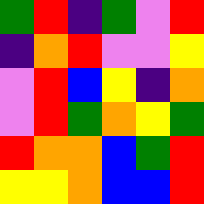[["green", "red", "indigo", "green", "violet", "red"], ["indigo", "orange", "red", "violet", "violet", "yellow"], ["violet", "red", "blue", "yellow", "indigo", "orange"], ["violet", "red", "green", "orange", "yellow", "green"], ["red", "orange", "orange", "blue", "green", "red"], ["yellow", "yellow", "orange", "blue", "blue", "red"]]